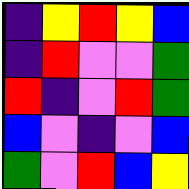[["indigo", "yellow", "red", "yellow", "blue"], ["indigo", "red", "violet", "violet", "green"], ["red", "indigo", "violet", "red", "green"], ["blue", "violet", "indigo", "violet", "blue"], ["green", "violet", "red", "blue", "yellow"]]